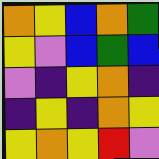[["orange", "yellow", "blue", "orange", "green"], ["yellow", "violet", "blue", "green", "blue"], ["violet", "indigo", "yellow", "orange", "indigo"], ["indigo", "yellow", "indigo", "orange", "yellow"], ["yellow", "orange", "yellow", "red", "violet"]]